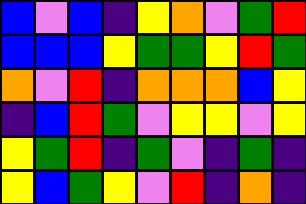[["blue", "violet", "blue", "indigo", "yellow", "orange", "violet", "green", "red"], ["blue", "blue", "blue", "yellow", "green", "green", "yellow", "red", "green"], ["orange", "violet", "red", "indigo", "orange", "orange", "orange", "blue", "yellow"], ["indigo", "blue", "red", "green", "violet", "yellow", "yellow", "violet", "yellow"], ["yellow", "green", "red", "indigo", "green", "violet", "indigo", "green", "indigo"], ["yellow", "blue", "green", "yellow", "violet", "red", "indigo", "orange", "indigo"]]